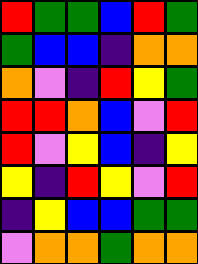[["red", "green", "green", "blue", "red", "green"], ["green", "blue", "blue", "indigo", "orange", "orange"], ["orange", "violet", "indigo", "red", "yellow", "green"], ["red", "red", "orange", "blue", "violet", "red"], ["red", "violet", "yellow", "blue", "indigo", "yellow"], ["yellow", "indigo", "red", "yellow", "violet", "red"], ["indigo", "yellow", "blue", "blue", "green", "green"], ["violet", "orange", "orange", "green", "orange", "orange"]]